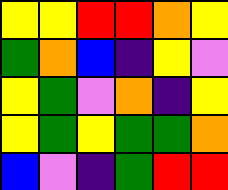[["yellow", "yellow", "red", "red", "orange", "yellow"], ["green", "orange", "blue", "indigo", "yellow", "violet"], ["yellow", "green", "violet", "orange", "indigo", "yellow"], ["yellow", "green", "yellow", "green", "green", "orange"], ["blue", "violet", "indigo", "green", "red", "red"]]